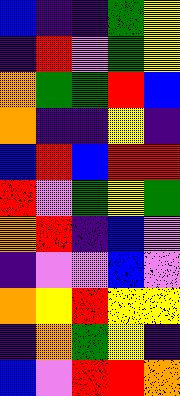[["blue", "indigo", "indigo", "green", "yellow"], ["indigo", "red", "violet", "green", "yellow"], ["orange", "green", "green", "red", "blue"], ["orange", "indigo", "indigo", "yellow", "indigo"], ["blue", "red", "blue", "red", "red"], ["red", "violet", "green", "yellow", "green"], ["orange", "red", "indigo", "blue", "violet"], ["indigo", "violet", "violet", "blue", "violet"], ["orange", "yellow", "red", "yellow", "yellow"], ["indigo", "orange", "green", "yellow", "indigo"], ["blue", "violet", "red", "red", "orange"]]